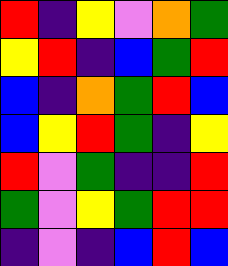[["red", "indigo", "yellow", "violet", "orange", "green"], ["yellow", "red", "indigo", "blue", "green", "red"], ["blue", "indigo", "orange", "green", "red", "blue"], ["blue", "yellow", "red", "green", "indigo", "yellow"], ["red", "violet", "green", "indigo", "indigo", "red"], ["green", "violet", "yellow", "green", "red", "red"], ["indigo", "violet", "indigo", "blue", "red", "blue"]]